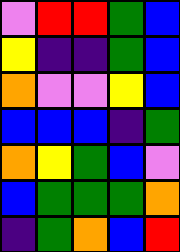[["violet", "red", "red", "green", "blue"], ["yellow", "indigo", "indigo", "green", "blue"], ["orange", "violet", "violet", "yellow", "blue"], ["blue", "blue", "blue", "indigo", "green"], ["orange", "yellow", "green", "blue", "violet"], ["blue", "green", "green", "green", "orange"], ["indigo", "green", "orange", "blue", "red"]]